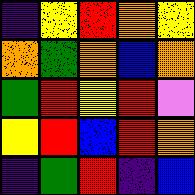[["indigo", "yellow", "red", "orange", "yellow"], ["orange", "green", "orange", "blue", "orange"], ["green", "red", "yellow", "red", "violet"], ["yellow", "red", "blue", "red", "orange"], ["indigo", "green", "red", "indigo", "blue"]]